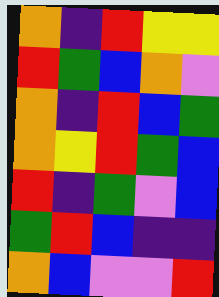[["orange", "indigo", "red", "yellow", "yellow"], ["red", "green", "blue", "orange", "violet"], ["orange", "indigo", "red", "blue", "green"], ["orange", "yellow", "red", "green", "blue"], ["red", "indigo", "green", "violet", "blue"], ["green", "red", "blue", "indigo", "indigo"], ["orange", "blue", "violet", "violet", "red"]]